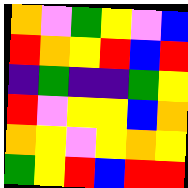[["orange", "violet", "green", "yellow", "violet", "blue"], ["red", "orange", "yellow", "red", "blue", "red"], ["indigo", "green", "indigo", "indigo", "green", "yellow"], ["red", "violet", "yellow", "yellow", "blue", "orange"], ["orange", "yellow", "violet", "yellow", "orange", "yellow"], ["green", "yellow", "red", "blue", "red", "red"]]